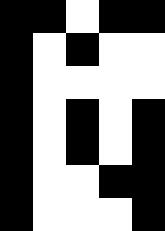[["black", "black", "white", "black", "black"], ["black", "white", "black", "white", "white"], ["black", "white", "white", "white", "white"], ["black", "white", "black", "white", "black"], ["black", "white", "black", "white", "black"], ["black", "white", "white", "black", "black"], ["black", "white", "white", "white", "black"]]